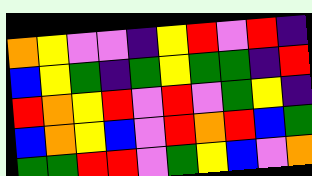[["orange", "yellow", "violet", "violet", "indigo", "yellow", "red", "violet", "red", "indigo"], ["blue", "yellow", "green", "indigo", "green", "yellow", "green", "green", "indigo", "red"], ["red", "orange", "yellow", "red", "violet", "red", "violet", "green", "yellow", "indigo"], ["blue", "orange", "yellow", "blue", "violet", "red", "orange", "red", "blue", "green"], ["green", "green", "red", "red", "violet", "green", "yellow", "blue", "violet", "orange"]]